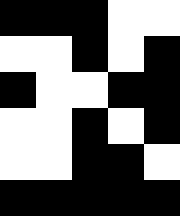[["black", "black", "black", "white", "white"], ["white", "white", "black", "white", "black"], ["black", "white", "white", "black", "black"], ["white", "white", "black", "white", "black"], ["white", "white", "black", "black", "white"], ["black", "black", "black", "black", "black"]]